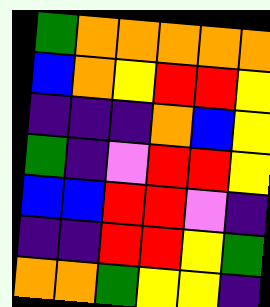[["green", "orange", "orange", "orange", "orange", "orange"], ["blue", "orange", "yellow", "red", "red", "yellow"], ["indigo", "indigo", "indigo", "orange", "blue", "yellow"], ["green", "indigo", "violet", "red", "red", "yellow"], ["blue", "blue", "red", "red", "violet", "indigo"], ["indigo", "indigo", "red", "red", "yellow", "green"], ["orange", "orange", "green", "yellow", "yellow", "indigo"]]